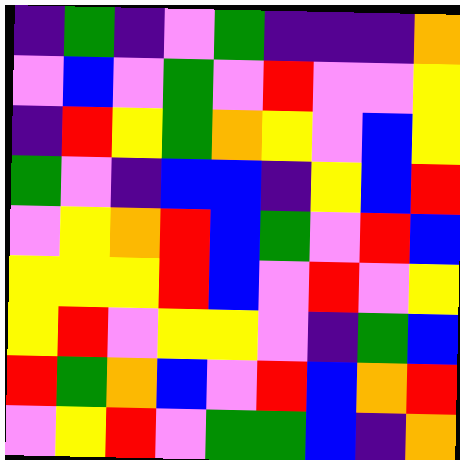[["indigo", "green", "indigo", "violet", "green", "indigo", "indigo", "indigo", "orange"], ["violet", "blue", "violet", "green", "violet", "red", "violet", "violet", "yellow"], ["indigo", "red", "yellow", "green", "orange", "yellow", "violet", "blue", "yellow"], ["green", "violet", "indigo", "blue", "blue", "indigo", "yellow", "blue", "red"], ["violet", "yellow", "orange", "red", "blue", "green", "violet", "red", "blue"], ["yellow", "yellow", "yellow", "red", "blue", "violet", "red", "violet", "yellow"], ["yellow", "red", "violet", "yellow", "yellow", "violet", "indigo", "green", "blue"], ["red", "green", "orange", "blue", "violet", "red", "blue", "orange", "red"], ["violet", "yellow", "red", "violet", "green", "green", "blue", "indigo", "orange"]]